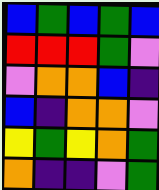[["blue", "green", "blue", "green", "blue"], ["red", "red", "red", "green", "violet"], ["violet", "orange", "orange", "blue", "indigo"], ["blue", "indigo", "orange", "orange", "violet"], ["yellow", "green", "yellow", "orange", "green"], ["orange", "indigo", "indigo", "violet", "green"]]